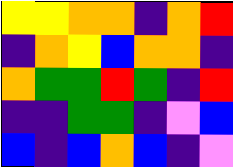[["yellow", "yellow", "orange", "orange", "indigo", "orange", "red"], ["indigo", "orange", "yellow", "blue", "orange", "orange", "indigo"], ["orange", "green", "green", "red", "green", "indigo", "red"], ["indigo", "indigo", "green", "green", "indigo", "violet", "blue"], ["blue", "indigo", "blue", "orange", "blue", "indigo", "violet"]]